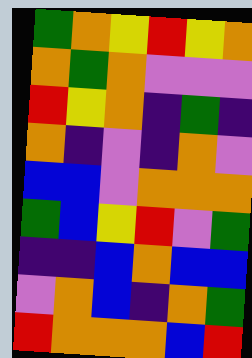[["green", "orange", "yellow", "red", "yellow", "orange"], ["orange", "green", "orange", "violet", "violet", "violet"], ["red", "yellow", "orange", "indigo", "green", "indigo"], ["orange", "indigo", "violet", "indigo", "orange", "violet"], ["blue", "blue", "violet", "orange", "orange", "orange"], ["green", "blue", "yellow", "red", "violet", "green"], ["indigo", "indigo", "blue", "orange", "blue", "blue"], ["violet", "orange", "blue", "indigo", "orange", "green"], ["red", "orange", "orange", "orange", "blue", "red"]]